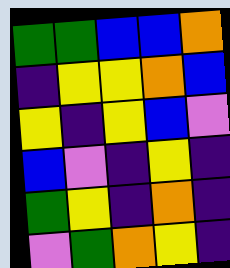[["green", "green", "blue", "blue", "orange"], ["indigo", "yellow", "yellow", "orange", "blue"], ["yellow", "indigo", "yellow", "blue", "violet"], ["blue", "violet", "indigo", "yellow", "indigo"], ["green", "yellow", "indigo", "orange", "indigo"], ["violet", "green", "orange", "yellow", "indigo"]]